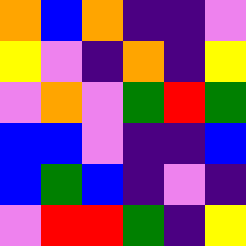[["orange", "blue", "orange", "indigo", "indigo", "violet"], ["yellow", "violet", "indigo", "orange", "indigo", "yellow"], ["violet", "orange", "violet", "green", "red", "green"], ["blue", "blue", "violet", "indigo", "indigo", "blue"], ["blue", "green", "blue", "indigo", "violet", "indigo"], ["violet", "red", "red", "green", "indigo", "yellow"]]